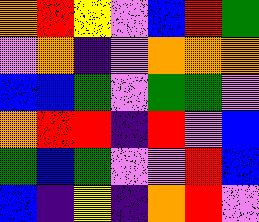[["orange", "red", "yellow", "violet", "blue", "red", "green"], ["violet", "orange", "indigo", "violet", "orange", "orange", "orange"], ["blue", "blue", "green", "violet", "green", "green", "violet"], ["orange", "red", "red", "indigo", "red", "violet", "blue"], ["green", "blue", "green", "violet", "violet", "red", "blue"], ["blue", "indigo", "yellow", "indigo", "orange", "red", "violet"]]